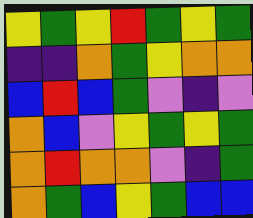[["yellow", "green", "yellow", "red", "green", "yellow", "green"], ["indigo", "indigo", "orange", "green", "yellow", "orange", "orange"], ["blue", "red", "blue", "green", "violet", "indigo", "violet"], ["orange", "blue", "violet", "yellow", "green", "yellow", "green"], ["orange", "red", "orange", "orange", "violet", "indigo", "green"], ["orange", "green", "blue", "yellow", "green", "blue", "blue"]]